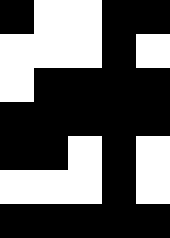[["black", "white", "white", "black", "black"], ["white", "white", "white", "black", "white"], ["white", "black", "black", "black", "black"], ["black", "black", "black", "black", "black"], ["black", "black", "white", "black", "white"], ["white", "white", "white", "black", "white"], ["black", "black", "black", "black", "black"]]